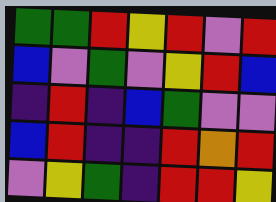[["green", "green", "red", "yellow", "red", "violet", "red"], ["blue", "violet", "green", "violet", "yellow", "red", "blue"], ["indigo", "red", "indigo", "blue", "green", "violet", "violet"], ["blue", "red", "indigo", "indigo", "red", "orange", "red"], ["violet", "yellow", "green", "indigo", "red", "red", "yellow"]]